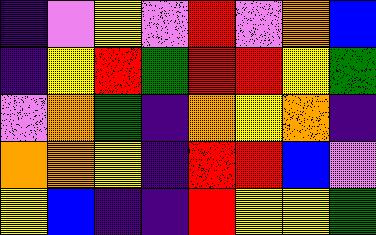[["indigo", "violet", "yellow", "violet", "red", "violet", "orange", "blue"], ["indigo", "yellow", "red", "green", "red", "red", "yellow", "green"], ["violet", "orange", "green", "indigo", "orange", "yellow", "orange", "indigo"], ["orange", "orange", "yellow", "indigo", "red", "red", "blue", "violet"], ["yellow", "blue", "indigo", "indigo", "red", "yellow", "yellow", "green"]]